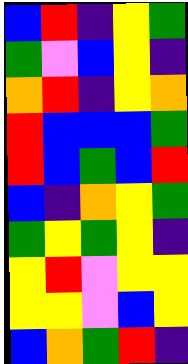[["blue", "red", "indigo", "yellow", "green"], ["green", "violet", "blue", "yellow", "indigo"], ["orange", "red", "indigo", "yellow", "orange"], ["red", "blue", "blue", "blue", "green"], ["red", "blue", "green", "blue", "red"], ["blue", "indigo", "orange", "yellow", "green"], ["green", "yellow", "green", "yellow", "indigo"], ["yellow", "red", "violet", "yellow", "yellow"], ["yellow", "yellow", "violet", "blue", "yellow"], ["blue", "orange", "green", "red", "indigo"]]